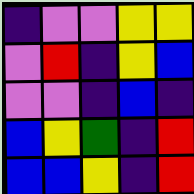[["indigo", "violet", "violet", "yellow", "yellow"], ["violet", "red", "indigo", "yellow", "blue"], ["violet", "violet", "indigo", "blue", "indigo"], ["blue", "yellow", "green", "indigo", "red"], ["blue", "blue", "yellow", "indigo", "red"]]